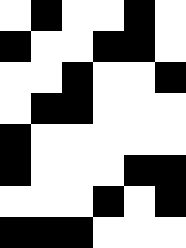[["white", "black", "white", "white", "black", "white"], ["black", "white", "white", "black", "black", "white"], ["white", "white", "black", "white", "white", "black"], ["white", "black", "black", "white", "white", "white"], ["black", "white", "white", "white", "white", "white"], ["black", "white", "white", "white", "black", "black"], ["white", "white", "white", "black", "white", "black"], ["black", "black", "black", "white", "white", "white"]]